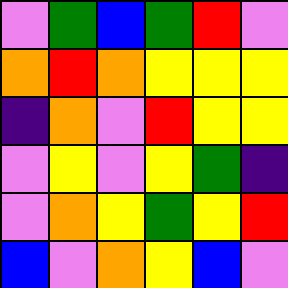[["violet", "green", "blue", "green", "red", "violet"], ["orange", "red", "orange", "yellow", "yellow", "yellow"], ["indigo", "orange", "violet", "red", "yellow", "yellow"], ["violet", "yellow", "violet", "yellow", "green", "indigo"], ["violet", "orange", "yellow", "green", "yellow", "red"], ["blue", "violet", "orange", "yellow", "blue", "violet"]]